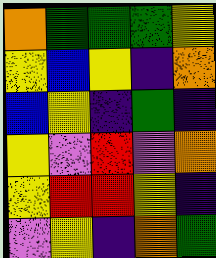[["orange", "green", "green", "green", "yellow"], ["yellow", "blue", "yellow", "indigo", "orange"], ["blue", "yellow", "indigo", "green", "indigo"], ["yellow", "violet", "red", "violet", "orange"], ["yellow", "red", "red", "yellow", "indigo"], ["violet", "yellow", "indigo", "orange", "green"]]